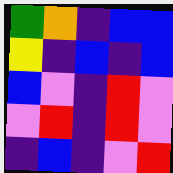[["green", "orange", "indigo", "blue", "blue"], ["yellow", "indigo", "blue", "indigo", "blue"], ["blue", "violet", "indigo", "red", "violet"], ["violet", "red", "indigo", "red", "violet"], ["indigo", "blue", "indigo", "violet", "red"]]